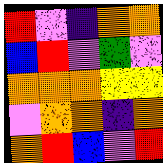[["red", "violet", "indigo", "orange", "orange"], ["blue", "red", "violet", "green", "violet"], ["orange", "orange", "orange", "yellow", "yellow"], ["violet", "orange", "orange", "indigo", "orange"], ["orange", "red", "blue", "violet", "red"]]